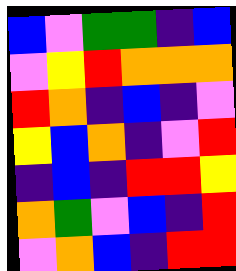[["blue", "violet", "green", "green", "indigo", "blue"], ["violet", "yellow", "red", "orange", "orange", "orange"], ["red", "orange", "indigo", "blue", "indigo", "violet"], ["yellow", "blue", "orange", "indigo", "violet", "red"], ["indigo", "blue", "indigo", "red", "red", "yellow"], ["orange", "green", "violet", "blue", "indigo", "red"], ["violet", "orange", "blue", "indigo", "red", "red"]]